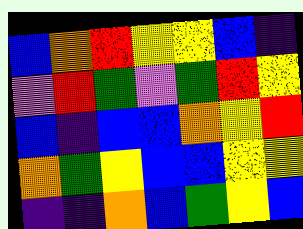[["blue", "orange", "red", "yellow", "yellow", "blue", "indigo"], ["violet", "red", "green", "violet", "green", "red", "yellow"], ["blue", "indigo", "blue", "blue", "orange", "yellow", "red"], ["orange", "green", "yellow", "blue", "blue", "yellow", "yellow"], ["indigo", "indigo", "orange", "blue", "green", "yellow", "blue"]]